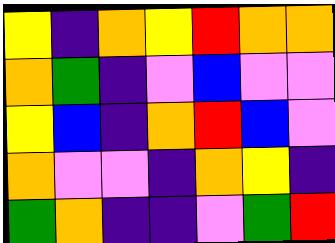[["yellow", "indigo", "orange", "yellow", "red", "orange", "orange"], ["orange", "green", "indigo", "violet", "blue", "violet", "violet"], ["yellow", "blue", "indigo", "orange", "red", "blue", "violet"], ["orange", "violet", "violet", "indigo", "orange", "yellow", "indigo"], ["green", "orange", "indigo", "indigo", "violet", "green", "red"]]